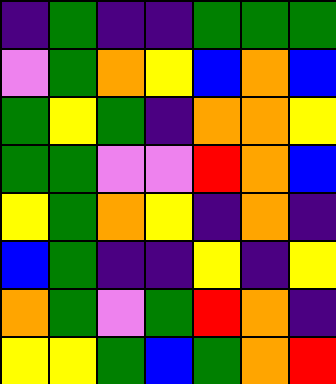[["indigo", "green", "indigo", "indigo", "green", "green", "green"], ["violet", "green", "orange", "yellow", "blue", "orange", "blue"], ["green", "yellow", "green", "indigo", "orange", "orange", "yellow"], ["green", "green", "violet", "violet", "red", "orange", "blue"], ["yellow", "green", "orange", "yellow", "indigo", "orange", "indigo"], ["blue", "green", "indigo", "indigo", "yellow", "indigo", "yellow"], ["orange", "green", "violet", "green", "red", "orange", "indigo"], ["yellow", "yellow", "green", "blue", "green", "orange", "red"]]